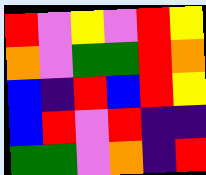[["red", "violet", "yellow", "violet", "red", "yellow"], ["orange", "violet", "green", "green", "red", "orange"], ["blue", "indigo", "red", "blue", "red", "yellow"], ["blue", "red", "violet", "red", "indigo", "indigo"], ["green", "green", "violet", "orange", "indigo", "red"]]